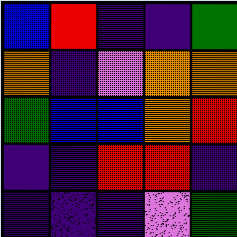[["blue", "red", "indigo", "indigo", "green"], ["orange", "indigo", "violet", "orange", "orange"], ["green", "blue", "blue", "orange", "red"], ["indigo", "indigo", "red", "red", "indigo"], ["indigo", "indigo", "indigo", "violet", "green"]]